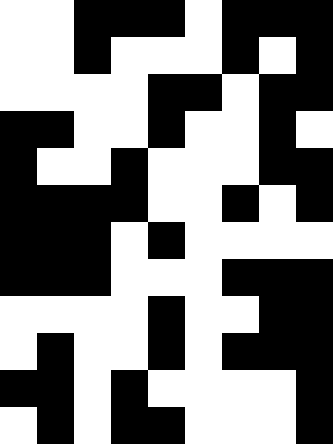[["white", "white", "black", "black", "black", "white", "black", "black", "black"], ["white", "white", "black", "white", "white", "white", "black", "white", "black"], ["white", "white", "white", "white", "black", "black", "white", "black", "black"], ["black", "black", "white", "white", "black", "white", "white", "black", "white"], ["black", "white", "white", "black", "white", "white", "white", "black", "black"], ["black", "black", "black", "black", "white", "white", "black", "white", "black"], ["black", "black", "black", "white", "black", "white", "white", "white", "white"], ["black", "black", "black", "white", "white", "white", "black", "black", "black"], ["white", "white", "white", "white", "black", "white", "white", "black", "black"], ["white", "black", "white", "white", "black", "white", "black", "black", "black"], ["black", "black", "white", "black", "white", "white", "white", "white", "black"], ["white", "black", "white", "black", "black", "white", "white", "white", "black"]]